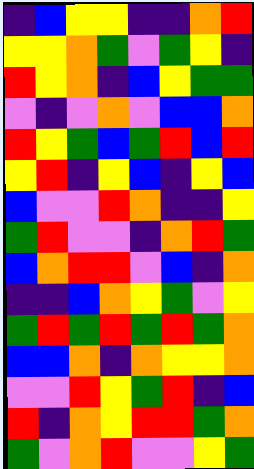[["indigo", "blue", "yellow", "yellow", "indigo", "indigo", "orange", "red"], ["yellow", "yellow", "orange", "green", "violet", "green", "yellow", "indigo"], ["red", "yellow", "orange", "indigo", "blue", "yellow", "green", "green"], ["violet", "indigo", "violet", "orange", "violet", "blue", "blue", "orange"], ["red", "yellow", "green", "blue", "green", "red", "blue", "red"], ["yellow", "red", "indigo", "yellow", "blue", "indigo", "yellow", "blue"], ["blue", "violet", "violet", "red", "orange", "indigo", "indigo", "yellow"], ["green", "red", "violet", "violet", "indigo", "orange", "red", "green"], ["blue", "orange", "red", "red", "violet", "blue", "indigo", "orange"], ["indigo", "indigo", "blue", "orange", "yellow", "green", "violet", "yellow"], ["green", "red", "green", "red", "green", "red", "green", "orange"], ["blue", "blue", "orange", "indigo", "orange", "yellow", "yellow", "orange"], ["violet", "violet", "red", "yellow", "green", "red", "indigo", "blue"], ["red", "indigo", "orange", "yellow", "red", "red", "green", "orange"], ["green", "violet", "orange", "red", "violet", "violet", "yellow", "green"]]